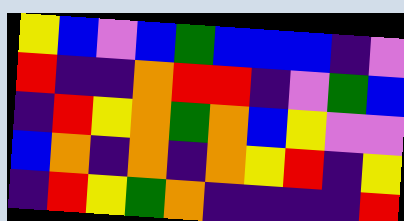[["yellow", "blue", "violet", "blue", "green", "blue", "blue", "blue", "indigo", "violet"], ["red", "indigo", "indigo", "orange", "red", "red", "indigo", "violet", "green", "blue"], ["indigo", "red", "yellow", "orange", "green", "orange", "blue", "yellow", "violet", "violet"], ["blue", "orange", "indigo", "orange", "indigo", "orange", "yellow", "red", "indigo", "yellow"], ["indigo", "red", "yellow", "green", "orange", "indigo", "indigo", "indigo", "indigo", "red"]]